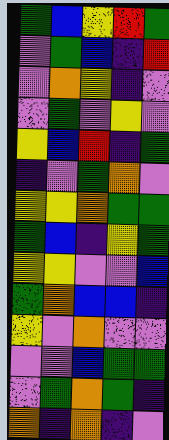[["green", "blue", "yellow", "red", "green"], ["violet", "green", "blue", "indigo", "red"], ["violet", "orange", "yellow", "indigo", "violet"], ["violet", "green", "violet", "yellow", "violet"], ["yellow", "blue", "red", "indigo", "green"], ["indigo", "violet", "green", "orange", "violet"], ["yellow", "yellow", "orange", "green", "green"], ["green", "blue", "indigo", "yellow", "green"], ["yellow", "yellow", "violet", "violet", "blue"], ["green", "orange", "blue", "blue", "indigo"], ["yellow", "violet", "orange", "violet", "violet"], ["violet", "violet", "blue", "green", "green"], ["violet", "green", "orange", "green", "indigo"], ["orange", "indigo", "orange", "indigo", "violet"]]